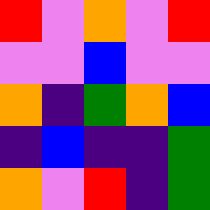[["red", "violet", "orange", "violet", "red"], ["violet", "violet", "blue", "violet", "violet"], ["orange", "indigo", "green", "orange", "blue"], ["indigo", "blue", "indigo", "indigo", "green"], ["orange", "violet", "red", "indigo", "green"]]